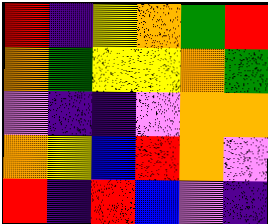[["red", "indigo", "yellow", "orange", "green", "red"], ["orange", "green", "yellow", "yellow", "orange", "green"], ["violet", "indigo", "indigo", "violet", "orange", "orange"], ["orange", "yellow", "blue", "red", "orange", "violet"], ["red", "indigo", "red", "blue", "violet", "indigo"]]